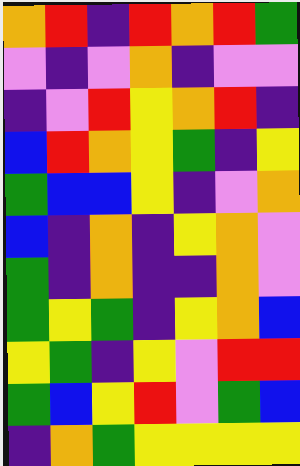[["orange", "red", "indigo", "red", "orange", "red", "green"], ["violet", "indigo", "violet", "orange", "indigo", "violet", "violet"], ["indigo", "violet", "red", "yellow", "orange", "red", "indigo"], ["blue", "red", "orange", "yellow", "green", "indigo", "yellow"], ["green", "blue", "blue", "yellow", "indigo", "violet", "orange"], ["blue", "indigo", "orange", "indigo", "yellow", "orange", "violet"], ["green", "indigo", "orange", "indigo", "indigo", "orange", "violet"], ["green", "yellow", "green", "indigo", "yellow", "orange", "blue"], ["yellow", "green", "indigo", "yellow", "violet", "red", "red"], ["green", "blue", "yellow", "red", "violet", "green", "blue"], ["indigo", "orange", "green", "yellow", "yellow", "yellow", "yellow"]]